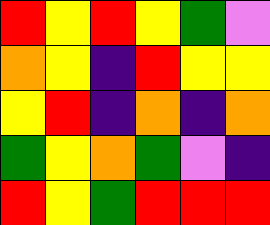[["red", "yellow", "red", "yellow", "green", "violet"], ["orange", "yellow", "indigo", "red", "yellow", "yellow"], ["yellow", "red", "indigo", "orange", "indigo", "orange"], ["green", "yellow", "orange", "green", "violet", "indigo"], ["red", "yellow", "green", "red", "red", "red"]]